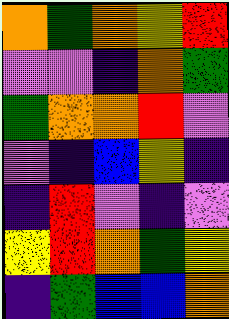[["orange", "green", "orange", "yellow", "red"], ["violet", "violet", "indigo", "orange", "green"], ["green", "orange", "orange", "red", "violet"], ["violet", "indigo", "blue", "yellow", "indigo"], ["indigo", "red", "violet", "indigo", "violet"], ["yellow", "red", "orange", "green", "yellow"], ["indigo", "green", "blue", "blue", "orange"]]